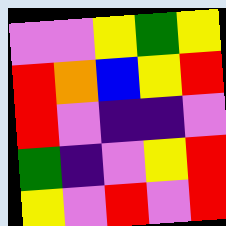[["violet", "violet", "yellow", "green", "yellow"], ["red", "orange", "blue", "yellow", "red"], ["red", "violet", "indigo", "indigo", "violet"], ["green", "indigo", "violet", "yellow", "red"], ["yellow", "violet", "red", "violet", "red"]]